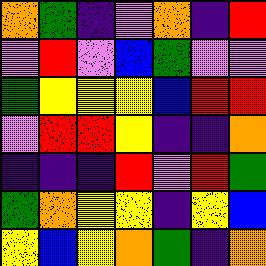[["orange", "green", "indigo", "violet", "orange", "indigo", "red"], ["violet", "red", "violet", "blue", "green", "violet", "violet"], ["green", "yellow", "yellow", "yellow", "blue", "red", "red"], ["violet", "red", "red", "yellow", "indigo", "indigo", "orange"], ["indigo", "indigo", "indigo", "red", "violet", "red", "green"], ["green", "orange", "yellow", "yellow", "indigo", "yellow", "blue"], ["yellow", "blue", "yellow", "orange", "green", "indigo", "orange"]]